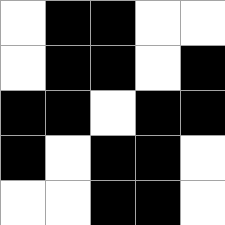[["white", "black", "black", "white", "white"], ["white", "black", "black", "white", "black"], ["black", "black", "white", "black", "black"], ["black", "white", "black", "black", "white"], ["white", "white", "black", "black", "white"]]